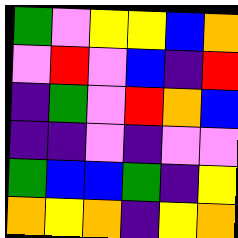[["green", "violet", "yellow", "yellow", "blue", "orange"], ["violet", "red", "violet", "blue", "indigo", "red"], ["indigo", "green", "violet", "red", "orange", "blue"], ["indigo", "indigo", "violet", "indigo", "violet", "violet"], ["green", "blue", "blue", "green", "indigo", "yellow"], ["orange", "yellow", "orange", "indigo", "yellow", "orange"]]